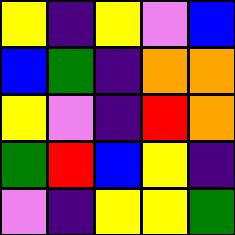[["yellow", "indigo", "yellow", "violet", "blue"], ["blue", "green", "indigo", "orange", "orange"], ["yellow", "violet", "indigo", "red", "orange"], ["green", "red", "blue", "yellow", "indigo"], ["violet", "indigo", "yellow", "yellow", "green"]]